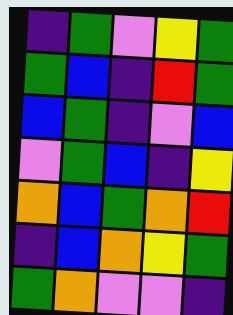[["indigo", "green", "violet", "yellow", "green"], ["green", "blue", "indigo", "red", "green"], ["blue", "green", "indigo", "violet", "blue"], ["violet", "green", "blue", "indigo", "yellow"], ["orange", "blue", "green", "orange", "red"], ["indigo", "blue", "orange", "yellow", "green"], ["green", "orange", "violet", "violet", "indigo"]]